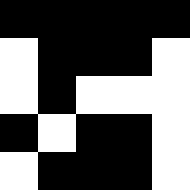[["black", "black", "black", "black", "black"], ["white", "black", "black", "black", "white"], ["white", "black", "white", "white", "white"], ["black", "white", "black", "black", "white"], ["white", "black", "black", "black", "white"]]